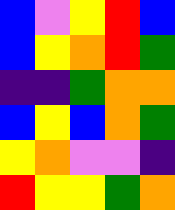[["blue", "violet", "yellow", "red", "blue"], ["blue", "yellow", "orange", "red", "green"], ["indigo", "indigo", "green", "orange", "orange"], ["blue", "yellow", "blue", "orange", "green"], ["yellow", "orange", "violet", "violet", "indigo"], ["red", "yellow", "yellow", "green", "orange"]]